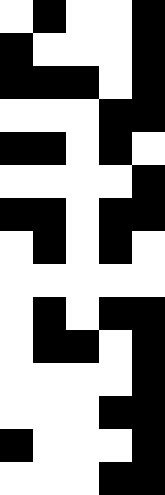[["white", "black", "white", "white", "black"], ["black", "white", "white", "white", "black"], ["black", "black", "black", "white", "black"], ["white", "white", "white", "black", "black"], ["black", "black", "white", "black", "white"], ["white", "white", "white", "white", "black"], ["black", "black", "white", "black", "black"], ["white", "black", "white", "black", "white"], ["white", "white", "white", "white", "white"], ["white", "black", "white", "black", "black"], ["white", "black", "black", "white", "black"], ["white", "white", "white", "white", "black"], ["white", "white", "white", "black", "black"], ["black", "white", "white", "white", "black"], ["white", "white", "white", "black", "black"]]